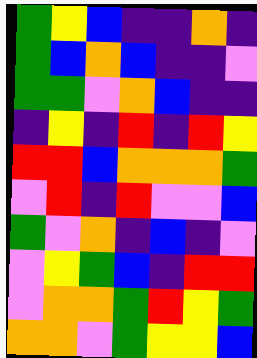[["green", "yellow", "blue", "indigo", "indigo", "orange", "indigo"], ["green", "blue", "orange", "blue", "indigo", "indigo", "violet"], ["green", "green", "violet", "orange", "blue", "indigo", "indigo"], ["indigo", "yellow", "indigo", "red", "indigo", "red", "yellow"], ["red", "red", "blue", "orange", "orange", "orange", "green"], ["violet", "red", "indigo", "red", "violet", "violet", "blue"], ["green", "violet", "orange", "indigo", "blue", "indigo", "violet"], ["violet", "yellow", "green", "blue", "indigo", "red", "red"], ["violet", "orange", "orange", "green", "red", "yellow", "green"], ["orange", "orange", "violet", "green", "yellow", "yellow", "blue"]]